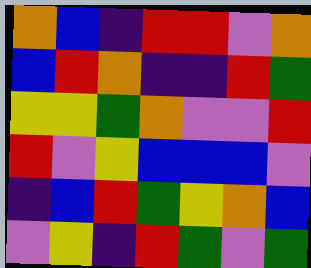[["orange", "blue", "indigo", "red", "red", "violet", "orange"], ["blue", "red", "orange", "indigo", "indigo", "red", "green"], ["yellow", "yellow", "green", "orange", "violet", "violet", "red"], ["red", "violet", "yellow", "blue", "blue", "blue", "violet"], ["indigo", "blue", "red", "green", "yellow", "orange", "blue"], ["violet", "yellow", "indigo", "red", "green", "violet", "green"]]